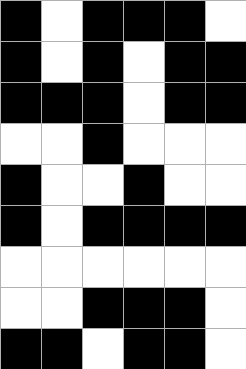[["black", "white", "black", "black", "black", "white"], ["black", "white", "black", "white", "black", "black"], ["black", "black", "black", "white", "black", "black"], ["white", "white", "black", "white", "white", "white"], ["black", "white", "white", "black", "white", "white"], ["black", "white", "black", "black", "black", "black"], ["white", "white", "white", "white", "white", "white"], ["white", "white", "black", "black", "black", "white"], ["black", "black", "white", "black", "black", "white"]]